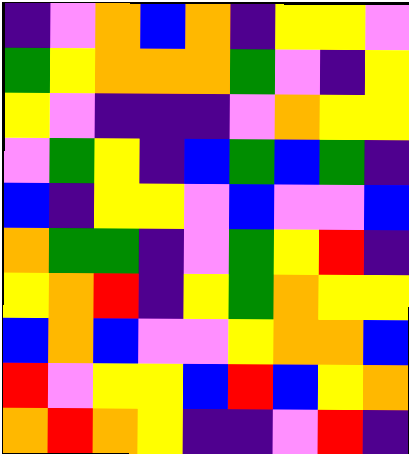[["indigo", "violet", "orange", "blue", "orange", "indigo", "yellow", "yellow", "violet"], ["green", "yellow", "orange", "orange", "orange", "green", "violet", "indigo", "yellow"], ["yellow", "violet", "indigo", "indigo", "indigo", "violet", "orange", "yellow", "yellow"], ["violet", "green", "yellow", "indigo", "blue", "green", "blue", "green", "indigo"], ["blue", "indigo", "yellow", "yellow", "violet", "blue", "violet", "violet", "blue"], ["orange", "green", "green", "indigo", "violet", "green", "yellow", "red", "indigo"], ["yellow", "orange", "red", "indigo", "yellow", "green", "orange", "yellow", "yellow"], ["blue", "orange", "blue", "violet", "violet", "yellow", "orange", "orange", "blue"], ["red", "violet", "yellow", "yellow", "blue", "red", "blue", "yellow", "orange"], ["orange", "red", "orange", "yellow", "indigo", "indigo", "violet", "red", "indigo"]]